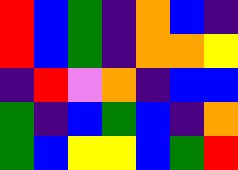[["red", "blue", "green", "indigo", "orange", "blue", "indigo"], ["red", "blue", "green", "indigo", "orange", "orange", "yellow"], ["indigo", "red", "violet", "orange", "indigo", "blue", "blue"], ["green", "indigo", "blue", "green", "blue", "indigo", "orange"], ["green", "blue", "yellow", "yellow", "blue", "green", "red"]]